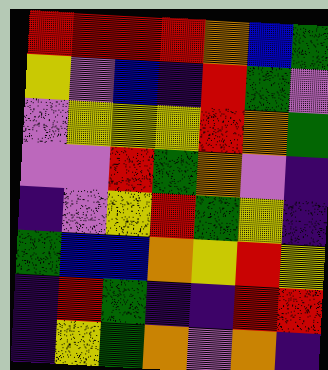[["red", "red", "red", "red", "orange", "blue", "green"], ["yellow", "violet", "blue", "indigo", "red", "green", "violet"], ["violet", "yellow", "yellow", "yellow", "red", "orange", "green"], ["violet", "violet", "red", "green", "orange", "violet", "indigo"], ["indigo", "violet", "yellow", "red", "green", "yellow", "indigo"], ["green", "blue", "blue", "orange", "yellow", "red", "yellow"], ["indigo", "red", "green", "indigo", "indigo", "red", "red"], ["indigo", "yellow", "green", "orange", "violet", "orange", "indigo"]]